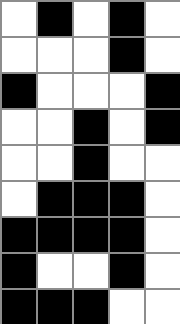[["white", "black", "white", "black", "white"], ["white", "white", "white", "black", "white"], ["black", "white", "white", "white", "black"], ["white", "white", "black", "white", "black"], ["white", "white", "black", "white", "white"], ["white", "black", "black", "black", "white"], ["black", "black", "black", "black", "white"], ["black", "white", "white", "black", "white"], ["black", "black", "black", "white", "white"]]